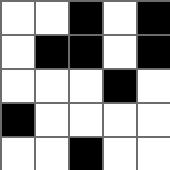[["white", "white", "black", "white", "black"], ["white", "black", "black", "white", "black"], ["white", "white", "white", "black", "white"], ["black", "white", "white", "white", "white"], ["white", "white", "black", "white", "white"]]